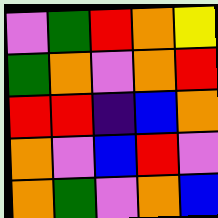[["violet", "green", "red", "orange", "yellow"], ["green", "orange", "violet", "orange", "red"], ["red", "red", "indigo", "blue", "orange"], ["orange", "violet", "blue", "red", "violet"], ["orange", "green", "violet", "orange", "blue"]]